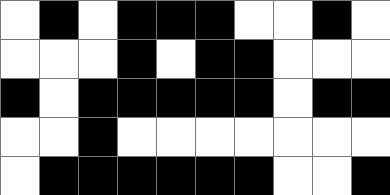[["white", "black", "white", "black", "black", "black", "white", "white", "black", "white"], ["white", "white", "white", "black", "white", "black", "black", "white", "white", "white"], ["black", "white", "black", "black", "black", "black", "black", "white", "black", "black"], ["white", "white", "black", "white", "white", "white", "white", "white", "white", "white"], ["white", "black", "black", "black", "black", "black", "black", "white", "white", "black"]]